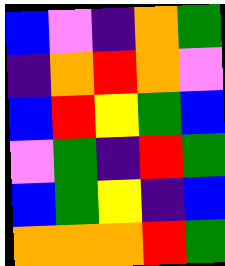[["blue", "violet", "indigo", "orange", "green"], ["indigo", "orange", "red", "orange", "violet"], ["blue", "red", "yellow", "green", "blue"], ["violet", "green", "indigo", "red", "green"], ["blue", "green", "yellow", "indigo", "blue"], ["orange", "orange", "orange", "red", "green"]]